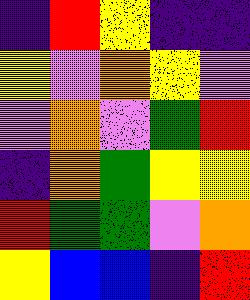[["indigo", "red", "yellow", "indigo", "indigo"], ["yellow", "violet", "orange", "yellow", "violet"], ["violet", "orange", "violet", "green", "red"], ["indigo", "orange", "green", "yellow", "yellow"], ["red", "green", "green", "violet", "orange"], ["yellow", "blue", "blue", "indigo", "red"]]